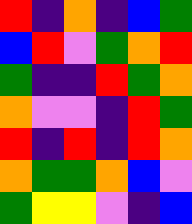[["red", "indigo", "orange", "indigo", "blue", "green"], ["blue", "red", "violet", "green", "orange", "red"], ["green", "indigo", "indigo", "red", "green", "orange"], ["orange", "violet", "violet", "indigo", "red", "green"], ["red", "indigo", "red", "indigo", "red", "orange"], ["orange", "green", "green", "orange", "blue", "violet"], ["green", "yellow", "yellow", "violet", "indigo", "blue"]]